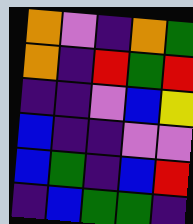[["orange", "violet", "indigo", "orange", "green"], ["orange", "indigo", "red", "green", "red"], ["indigo", "indigo", "violet", "blue", "yellow"], ["blue", "indigo", "indigo", "violet", "violet"], ["blue", "green", "indigo", "blue", "red"], ["indigo", "blue", "green", "green", "indigo"]]